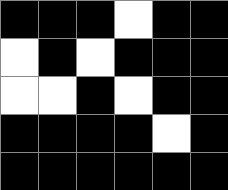[["black", "black", "black", "white", "black", "black"], ["white", "black", "white", "black", "black", "black"], ["white", "white", "black", "white", "black", "black"], ["black", "black", "black", "black", "white", "black"], ["black", "black", "black", "black", "black", "black"]]